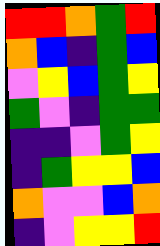[["red", "red", "orange", "green", "red"], ["orange", "blue", "indigo", "green", "blue"], ["violet", "yellow", "blue", "green", "yellow"], ["green", "violet", "indigo", "green", "green"], ["indigo", "indigo", "violet", "green", "yellow"], ["indigo", "green", "yellow", "yellow", "blue"], ["orange", "violet", "violet", "blue", "orange"], ["indigo", "violet", "yellow", "yellow", "red"]]